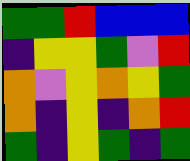[["green", "green", "red", "blue", "blue", "blue"], ["indigo", "yellow", "yellow", "green", "violet", "red"], ["orange", "violet", "yellow", "orange", "yellow", "green"], ["orange", "indigo", "yellow", "indigo", "orange", "red"], ["green", "indigo", "yellow", "green", "indigo", "green"]]